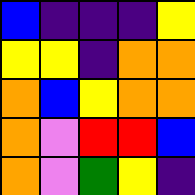[["blue", "indigo", "indigo", "indigo", "yellow"], ["yellow", "yellow", "indigo", "orange", "orange"], ["orange", "blue", "yellow", "orange", "orange"], ["orange", "violet", "red", "red", "blue"], ["orange", "violet", "green", "yellow", "indigo"]]